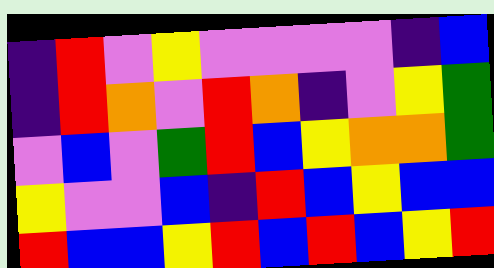[["indigo", "red", "violet", "yellow", "violet", "violet", "violet", "violet", "indigo", "blue"], ["indigo", "red", "orange", "violet", "red", "orange", "indigo", "violet", "yellow", "green"], ["violet", "blue", "violet", "green", "red", "blue", "yellow", "orange", "orange", "green"], ["yellow", "violet", "violet", "blue", "indigo", "red", "blue", "yellow", "blue", "blue"], ["red", "blue", "blue", "yellow", "red", "blue", "red", "blue", "yellow", "red"]]